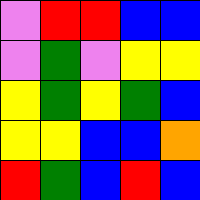[["violet", "red", "red", "blue", "blue"], ["violet", "green", "violet", "yellow", "yellow"], ["yellow", "green", "yellow", "green", "blue"], ["yellow", "yellow", "blue", "blue", "orange"], ["red", "green", "blue", "red", "blue"]]